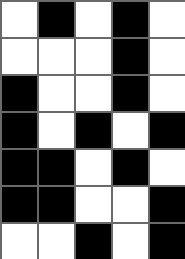[["white", "black", "white", "black", "white"], ["white", "white", "white", "black", "white"], ["black", "white", "white", "black", "white"], ["black", "white", "black", "white", "black"], ["black", "black", "white", "black", "white"], ["black", "black", "white", "white", "black"], ["white", "white", "black", "white", "black"]]